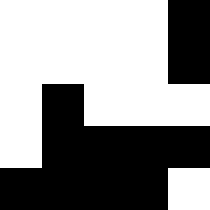[["white", "white", "white", "white", "black"], ["white", "white", "white", "white", "black"], ["white", "black", "white", "white", "white"], ["white", "black", "black", "black", "black"], ["black", "black", "black", "black", "white"]]